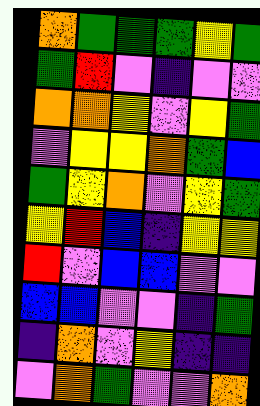[["orange", "green", "green", "green", "yellow", "green"], ["green", "red", "violet", "indigo", "violet", "violet"], ["orange", "orange", "yellow", "violet", "yellow", "green"], ["violet", "yellow", "yellow", "orange", "green", "blue"], ["green", "yellow", "orange", "violet", "yellow", "green"], ["yellow", "red", "blue", "indigo", "yellow", "yellow"], ["red", "violet", "blue", "blue", "violet", "violet"], ["blue", "blue", "violet", "violet", "indigo", "green"], ["indigo", "orange", "violet", "yellow", "indigo", "indigo"], ["violet", "orange", "green", "violet", "violet", "orange"]]